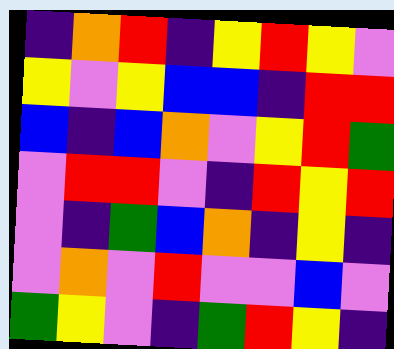[["indigo", "orange", "red", "indigo", "yellow", "red", "yellow", "violet"], ["yellow", "violet", "yellow", "blue", "blue", "indigo", "red", "red"], ["blue", "indigo", "blue", "orange", "violet", "yellow", "red", "green"], ["violet", "red", "red", "violet", "indigo", "red", "yellow", "red"], ["violet", "indigo", "green", "blue", "orange", "indigo", "yellow", "indigo"], ["violet", "orange", "violet", "red", "violet", "violet", "blue", "violet"], ["green", "yellow", "violet", "indigo", "green", "red", "yellow", "indigo"]]